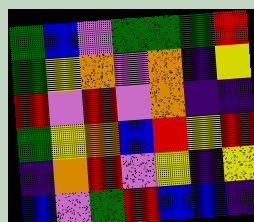[["green", "blue", "violet", "green", "green", "green", "red"], ["green", "yellow", "orange", "violet", "orange", "indigo", "yellow"], ["red", "violet", "red", "violet", "orange", "indigo", "indigo"], ["green", "yellow", "orange", "blue", "red", "yellow", "red"], ["indigo", "orange", "red", "violet", "yellow", "indigo", "yellow"], ["blue", "violet", "green", "red", "blue", "blue", "indigo"]]